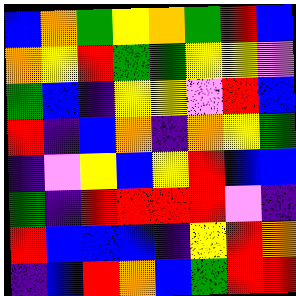[["blue", "orange", "green", "yellow", "orange", "green", "red", "blue"], ["orange", "yellow", "red", "green", "green", "yellow", "yellow", "violet"], ["green", "blue", "indigo", "yellow", "yellow", "violet", "red", "blue"], ["red", "indigo", "blue", "orange", "indigo", "orange", "yellow", "green"], ["indigo", "violet", "yellow", "blue", "yellow", "red", "blue", "blue"], ["green", "indigo", "red", "red", "red", "red", "violet", "indigo"], ["red", "blue", "blue", "blue", "indigo", "yellow", "red", "orange"], ["indigo", "blue", "red", "orange", "blue", "green", "red", "red"]]